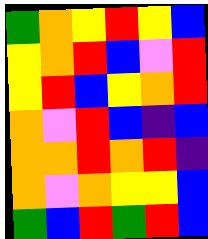[["green", "orange", "yellow", "red", "yellow", "blue"], ["yellow", "orange", "red", "blue", "violet", "red"], ["yellow", "red", "blue", "yellow", "orange", "red"], ["orange", "violet", "red", "blue", "indigo", "blue"], ["orange", "orange", "red", "orange", "red", "indigo"], ["orange", "violet", "orange", "yellow", "yellow", "blue"], ["green", "blue", "red", "green", "red", "blue"]]